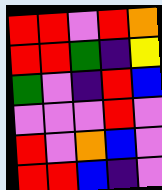[["red", "red", "violet", "red", "orange"], ["red", "red", "green", "indigo", "yellow"], ["green", "violet", "indigo", "red", "blue"], ["violet", "violet", "violet", "red", "violet"], ["red", "violet", "orange", "blue", "violet"], ["red", "red", "blue", "indigo", "violet"]]